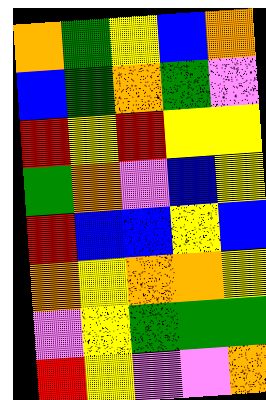[["orange", "green", "yellow", "blue", "orange"], ["blue", "green", "orange", "green", "violet"], ["red", "yellow", "red", "yellow", "yellow"], ["green", "orange", "violet", "blue", "yellow"], ["red", "blue", "blue", "yellow", "blue"], ["orange", "yellow", "orange", "orange", "yellow"], ["violet", "yellow", "green", "green", "green"], ["red", "yellow", "violet", "violet", "orange"]]